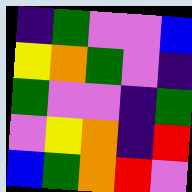[["indigo", "green", "violet", "violet", "blue"], ["yellow", "orange", "green", "violet", "indigo"], ["green", "violet", "violet", "indigo", "green"], ["violet", "yellow", "orange", "indigo", "red"], ["blue", "green", "orange", "red", "violet"]]